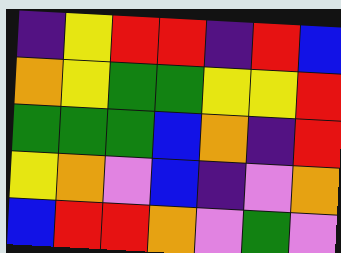[["indigo", "yellow", "red", "red", "indigo", "red", "blue"], ["orange", "yellow", "green", "green", "yellow", "yellow", "red"], ["green", "green", "green", "blue", "orange", "indigo", "red"], ["yellow", "orange", "violet", "blue", "indigo", "violet", "orange"], ["blue", "red", "red", "orange", "violet", "green", "violet"]]